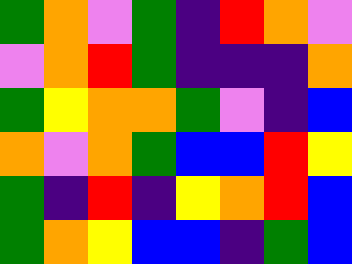[["green", "orange", "violet", "green", "indigo", "red", "orange", "violet"], ["violet", "orange", "red", "green", "indigo", "indigo", "indigo", "orange"], ["green", "yellow", "orange", "orange", "green", "violet", "indigo", "blue"], ["orange", "violet", "orange", "green", "blue", "blue", "red", "yellow"], ["green", "indigo", "red", "indigo", "yellow", "orange", "red", "blue"], ["green", "orange", "yellow", "blue", "blue", "indigo", "green", "blue"]]